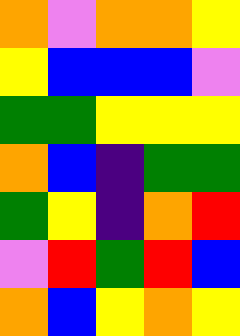[["orange", "violet", "orange", "orange", "yellow"], ["yellow", "blue", "blue", "blue", "violet"], ["green", "green", "yellow", "yellow", "yellow"], ["orange", "blue", "indigo", "green", "green"], ["green", "yellow", "indigo", "orange", "red"], ["violet", "red", "green", "red", "blue"], ["orange", "blue", "yellow", "orange", "yellow"]]